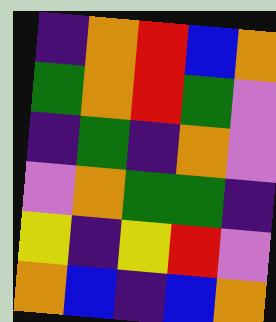[["indigo", "orange", "red", "blue", "orange"], ["green", "orange", "red", "green", "violet"], ["indigo", "green", "indigo", "orange", "violet"], ["violet", "orange", "green", "green", "indigo"], ["yellow", "indigo", "yellow", "red", "violet"], ["orange", "blue", "indigo", "blue", "orange"]]